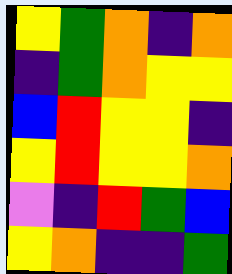[["yellow", "green", "orange", "indigo", "orange"], ["indigo", "green", "orange", "yellow", "yellow"], ["blue", "red", "yellow", "yellow", "indigo"], ["yellow", "red", "yellow", "yellow", "orange"], ["violet", "indigo", "red", "green", "blue"], ["yellow", "orange", "indigo", "indigo", "green"]]